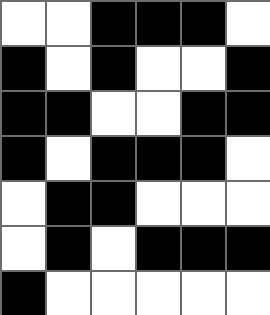[["white", "white", "black", "black", "black", "white"], ["black", "white", "black", "white", "white", "black"], ["black", "black", "white", "white", "black", "black"], ["black", "white", "black", "black", "black", "white"], ["white", "black", "black", "white", "white", "white"], ["white", "black", "white", "black", "black", "black"], ["black", "white", "white", "white", "white", "white"]]